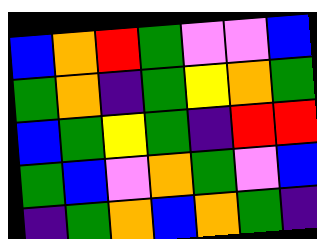[["blue", "orange", "red", "green", "violet", "violet", "blue"], ["green", "orange", "indigo", "green", "yellow", "orange", "green"], ["blue", "green", "yellow", "green", "indigo", "red", "red"], ["green", "blue", "violet", "orange", "green", "violet", "blue"], ["indigo", "green", "orange", "blue", "orange", "green", "indigo"]]